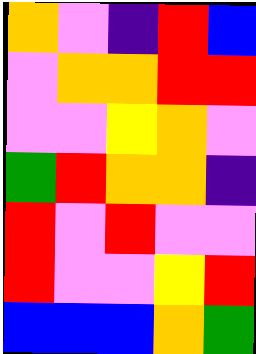[["orange", "violet", "indigo", "red", "blue"], ["violet", "orange", "orange", "red", "red"], ["violet", "violet", "yellow", "orange", "violet"], ["green", "red", "orange", "orange", "indigo"], ["red", "violet", "red", "violet", "violet"], ["red", "violet", "violet", "yellow", "red"], ["blue", "blue", "blue", "orange", "green"]]